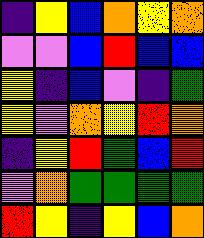[["indigo", "yellow", "blue", "orange", "yellow", "orange"], ["violet", "violet", "blue", "red", "blue", "blue"], ["yellow", "indigo", "blue", "violet", "indigo", "green"], ["yellow", "violet", "orange", "yellow", "red", "orange"], ["indigo", "yellow", "red", "green", "blue", "red"], ["violet", "orange", "green", "green", "green", "green"], ["red", "yellow", "indigo", "yellow", "blue", "orange"]]